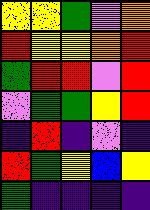[["yellow", "yellow", "green", "violet", "orange"], ["red", "yellow", "yellow", "orange", "red"], ["green", "red", "red", "violet", "red"], ["violet", "green", "green", "yellow", "red"], ["indigo", "red", "indigo", "violet", "indigo"], ["red", "green", "yellow", "blue", "yellow"], ["green", "indigo", "indigo", "indigo", "indigo"]]